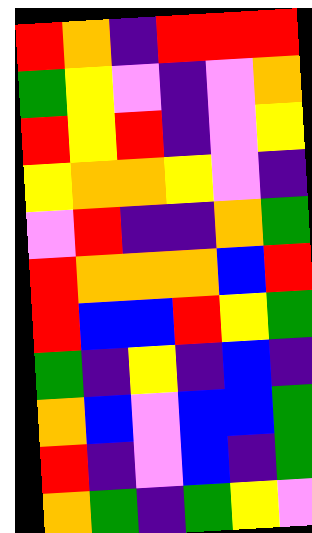[["red", "orange", "indigo", "red", "red", "red"], ["green", "yellow", "violet", "indigo", "violet", "orange"], ["red", "yellow", "red", "indigo", "violet", "yellow"], ["yellow", "orange", "orange", "yellow", "violet", "indigo"], ["violet", "red", "indigo", "indigo", "orange", "green"], ["red", "orange", "orange", "orange", "blue", "red"], ["red", "blue", "blue", "red", "yellow", "green"], ["green", "indigo", "yellow", "indigo", "blue", "indigo"], ["orange", "blue", "violet", "blue", "blue", "green"], ["red", "indigo", "violet", "blue", "indigo", "green"], ["orange", "green", "indigo", "green", "yellow", "violet"]]